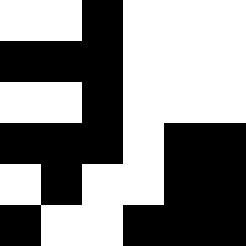[["white", "white", "black", "white", "white", "white"], ["black", "black", "black", "white", "white", "white"], ["white", "white", "black", "white", "white", "white"], ["black", "black", "black", "white", "black", "black"], ["white", "black", "white", "white", "black", "black"], ["black", "white", "white", "black", "black", "black"]]